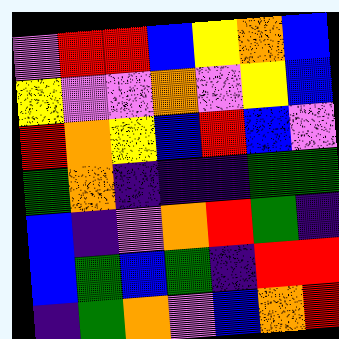[["violet", "red", "red", "blue", "yellow", "orange", "blue"], ["yellow", "violet", "violet", "orange", "violet", "yellow", "blue"], ["red", "orange", "yellow", "blue", "red", "blue", "violet"], ["green", "orange", "indigo", "indigo", "indigo", "green", "green"], ["blue", "indigo", "violet", "orange", "red", "green", "indigo"], ["blue", "green", "blue", "green", "indigo", "red", "red"], ["indigo", "green", "orange", "violet", "blue", "orange", "red"]]